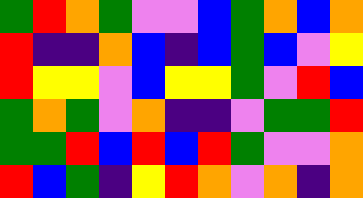[["green", "red", "orange", "green", "violet", "violet", "blue", "green", "orange", "blue", "orange"], ["red", "indigo", "indigo", "orange", "blue", "indigo", "blue", "green", "blue", "violet", "yellow"], ["red", "yellow", "yellow", "violet", "blue", "yellow", "yellow", "green", "violet", "red", "blue"], ["green", "orange", "green", "violet", "orange", "indigo", "indigo", "violet", "green", "green", "red"], ["green", "green", "red", "blue", "red", "blue", "red", "green", "violet", "violet", "orange"], ["red", "blue", "green", "indigo", "yellow", "red", "orange", "violet", "orange", "indigo", "orange"]]